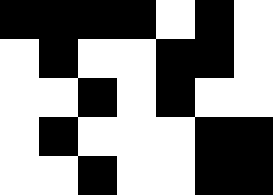[["black", "black", "black", "black", "white", "black", "white"], ["white", "black", "white", "white", "black", "black", "white"], ["white", "white", "black", "white", "black", "white", "white"], ["white", "black", "white", "white", "white", "black", "black"], ["white", "white", "black", "white", "white", "black", "black"]]